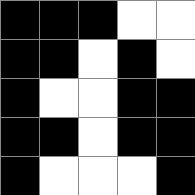[["black", "black", "black", "white", "white"], ["black", "black", "white", "black", "white"], ["black", "white", "white", "black", "black"], ["black", "black", "white", "black", "black"], ["black", "white", "white", "white", "black"]]